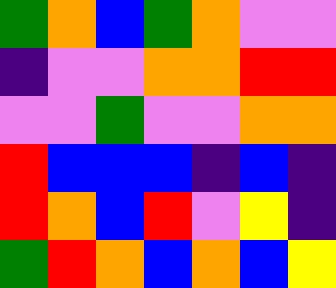[["green", "orange", "blue", "green", "orange", "violet", "violet"], ["indigo", "violet", "violet", "orange", "orange", "red", "red"], ["violet", "violet", "green", "violet", "violet", "orange", "orange"], ["red", "blue", "blue", "blue", "indigo", "blue", "indigo"], ["red", "orange", "blue", "red", "violet", "yellow", "indigo"], ["green", "red", "orange", "blue", "orange", "blue", "yellow"]]